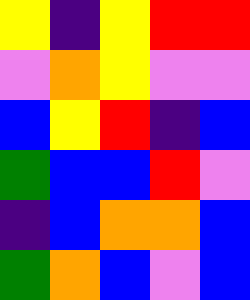[["yellow", "indigo", "yellow", "red", "red"], ["violet", "orange", "yellow", "violet", "violet"], ["blue", "yellow", "red", "indigo", "blue"], ["green", "blue", "blue", "red", "violet"], ["indigo", "blue", "orange", "orange", "blue"], ["green", "orange", "blue", "violet", "blue"]]